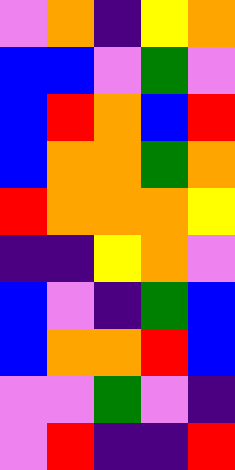[["violet", "orange", "indigo", "yellow", "orange"], ["blue", "blue", "violet", "green", "violet"], ["blue", "red", "orange", "blue", "red"], ["blue", "orange", "orange", "green", "orange"], ["red", "orange", "orange", "orange", "yellow"], ["indigo", "indigo", "yellow", "orange", "violet"], ["blue", "violet", "indigo", "green", "blue"], ["blue", "orange", "orange", "red", "blue"], ["violet", "violet", "green", "violet", "indigo"], ["violet", "red", "indigo", "indigo", "red"]]